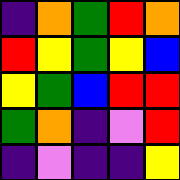[["indigo", "orange", "green", "red", "orange"], ["red", "yellow", "green", "yellow", "blue"], ["yellow", "green", "blue", "red", "red"], ["green", "orange", "indigo", "violet", "red"], ["indigo", "violet", "indigo", "indigo", "yellow"]]